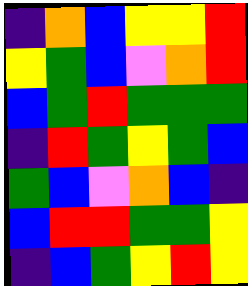[["indigo", "orange", "blue", "yellow", "yellow", "red"], ["yellow", "green", "blue", "violet", "orange", "red"], ["blue", "green", "red", "green", "green", "green"], ["indigo", "red", "green", "yellow", "green", "blue"], ["green", "blue", "violet", "orange", "blue", "indigo"], ["blue", "red", "red", "green", "green", "yellow"], ["indigo", "blue", "green", "yellow", "red", "yellow"]]